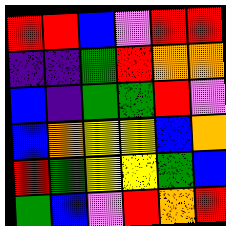[["red", "red", "blue", "violet", "red", "red"], ["indigo", "indigo", "green", "red", "orange", "orange"], ["blue", "indigo", "green", "green", "red", "violet"], ["blue", "orange", "yellow", "yellow", "blue", "orange"], ["red", "green", "yellow", "yellow", "green", "blue"], ["green", "blue", "violet", "red", "orange", "red"]]